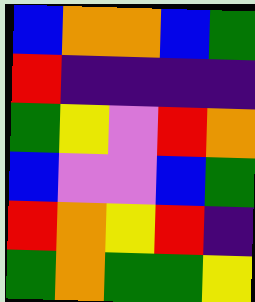[["blue", "orange", "orange", "blue", "green"], ["red", "indigo", "indigo", "indigo", "indigo"], ["green", "yellow", "violet", "red", "orange"], ["blue", "violet", "violet", "blue", "green"], ["red", "orange", "yellow", "red", "indigo"], ["green", "orange", "green", "green", "yellow"]]